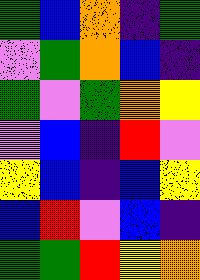[["green", "blue", "orange", "indigo", "green"], ["violet", "green", "orange", "blue", "indigo"], ["green", "violet", "green", "orange", "yellow"], ["violet", "blue", "indigo", "red", "violet"], ["yellow", "blue", "indigo", "blue", "yellow"], ["blue", "red", "violet", "blue", "indigo"], ["green", "green", "red", "yellow", "orange"]]